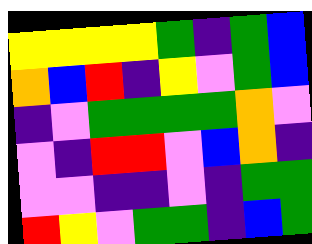[["yellow", "yellow", "yellow", "yellow", "green", "indigo", "green", "blue"], ["orange", "blue", "red", "indigo", "yellow", "violet", "green", "blue"], ["indigo", "violet", "green", "green", "green", "green", "orange", "violet"], ["violet", "indigo", "red", "red", "violet", "blue", "orange", "indigo"], ["violet", "violet", "indigo", "indigo", "violet", "indigo", "green", "green"], ["red", "yellow", "violet", "green", "green", "indigo", "blue", "green"]]